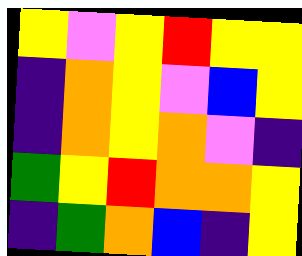[["yellow", "violet", "yellow", "red", "yellow", "yellow"], ["indigo", "orange", "yellow", "violet", "blue", "yellow"], ["indigo", "orange", "yellow", "orange", "violet", "indigo"], ["green", "yellow", "red", "orange", "orange", "yellow"], ["indigo", "green", "orange", "blue", "indigo", "yellow"]]